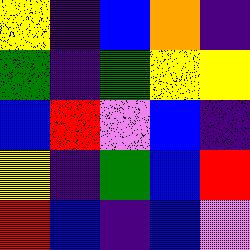[["yellow", "indigo", "blue", "orange", "indigo"], ["green", "indigo", "green", "yellow", "yellow"], ["blue", "red", "violet", "blue", "indigo"], ["yellow", "indigo", "green", "blue", "red"], ["red", "blue", "indigo", "blue", "violet"]]